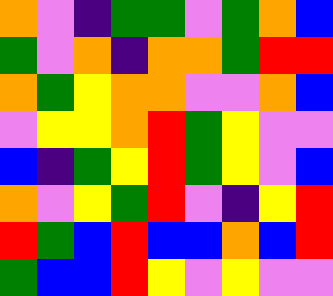[["orange", "violet", "indigo", "green", "green", "violet", "green", "orange", "blue"], ["green", "violet", "orange", "indigo", "orange", "orange", "green", "red", "red"], ["orange", "green", "yellow", "orange", "orange", "violet", "violet", "orange", "blue"], ["violet", "yellow", "yellow", "orange", "red", "green", "yellow", "violet", "violet"], ["blue", "indigo", "green", "yellow", "red", "green", "yellow", "violet", "blue"], ["orange", "violet", "yellow", "green", "red", "violet", "indigo", "yellow", "red"], ["red", "green", "blue", "red", "blue", "blue", "orange", "blue", "red"], ["green", "blue", "blue", "red", "yellow", "violet", "yellow", "violet", "violet"]]